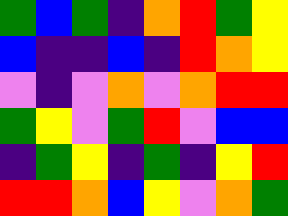[["green", "blue", "green", "indigo", "orange", "red", "green", "yellow"], ["blue", "indigo", "indigo", "blue", "indigo", "red", "orange", "yellow"], ["violet", "indigo", "violet", "orange", "violet", "orange", "red", "red"], ["green", "yellow", "violet", "green", "red", "violet", "blue", "blue"], ["indigo", "green", "yellow", "indigo", "green", "indigo", "yellow", "red"], ["red", "red", "orange", "blue", "yellow", "violet", "orange", "green"]]